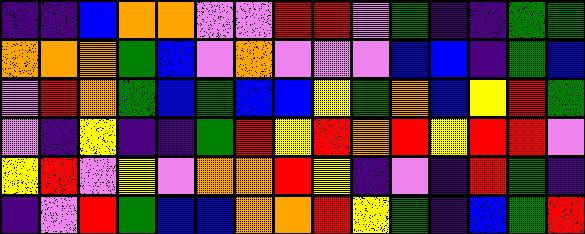[["indigo", "indigo", "blue", "orange", "orange", "violet", "violet", "red", "red", "violet", "green", "indigo", "indigo", "green", "green"], ["orange", "orange", "orange", "green", "blue", "violet", "orange", "violet", "violet", "violet", "blue", "blue", "indigo", "green", "blue"], ["violet", "red", "orange", "green", "blue", "green", "blue", "blue", "yellow", "green", "orange", "blue", "yellow", "red", "green"], ["violet", "indigo", "yellow", "indigo", "indigo", "green", "red", "yellow", "red", "orange", "red", "yellow", "red", "red", "violet"], ["yellow", "red", "violet", "yellow", "violet", "orange", "orange", "red", "yellow", "indigo", "violet", "indigo", "red", "green", "indigo"], ["indigo", "violet", "red", "green", "blue", "blue", "orange", "orange", "red", "yellow", "green", "indigo", "blue", "green", "red"]]